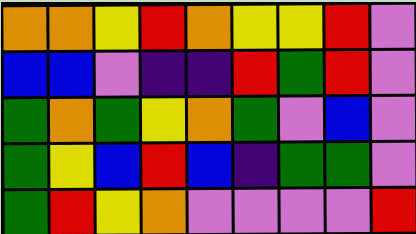[["orange", "orange", "yellow", "red", "orange", "yellow", "yellow", "red", "violet"], ["blue", "blue", "violet", "indigo", "indigo", "red", "green", "red", "violet"], ["green", "orange", "green", "yellow", "orange", "green", "violet", "blue", "violet"], ["green", "yellow", "blue", "red", "blue", "indigo", "green", "green", "violet"], ["green", "red", "yellow", "orange", "violet", "violet", "violet", "violet", "red"]]